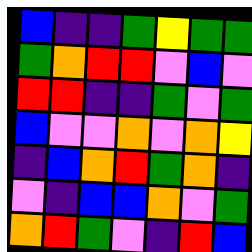[["blue", "indigo", "indigo", "green", "yellow", "green", "green"], ["green", "orange", "red", "red", "violet", "blue", "violet"], ["red", "red", "indigo", "indigo", "green", "violet", "green"], ["blue", "violet", "violet", "orange", "violet", "orange", "yellow"], ["indigo", "blue", "orange", "red", "green", "orange", "indigo"], ["violet", "indigo", "blue", "blue", "orange", "violet", "green"], ["orange", "red", "green", "violet", "indigo", "red", "blue"]]